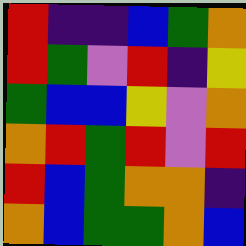[["red", "indigo", "indigo", "blue", "green", "orange"], ["red", "green", "violet", "red", "indigo", "yellow"], ["green", "blue", "blue", "yellow", "violet", "orange"], ["orange", "red", "green", "red", "violet", "red"], ["red", "blue", "green", "orange", "orange", "indigo"], ["orange", "blue", "green", "green", "orange", "blue"]]